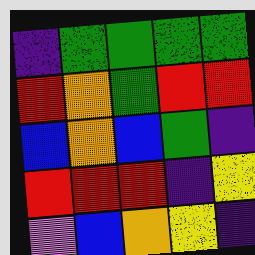[["indigo", "green", "green", "green", "green"], ["red", "orange", "green", "red", "red"], ["blue", "orange", "blue", "green", "indigo"], ["red", "red", "red", "indigo", "yellow"], ["violet", "blue", "orange", "yellow", "indigo"]]